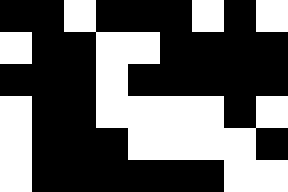[["black", "black", "white", "black", "black", "black", "white", "black", "white"], ["white", "black", "black", "white", "white", "black", "black", "black", "black"], ["black", "black", "black", "white", "black", "black", "black", "black", "black"], ["white", "black", "black", "white", "white", "white", "white", "black", "white"], ["white", "black", "black", "black", "white", "white", "white", "white", "black"], ["white", "black", "black", "black", "black", "black", "black", "white", "white"]]